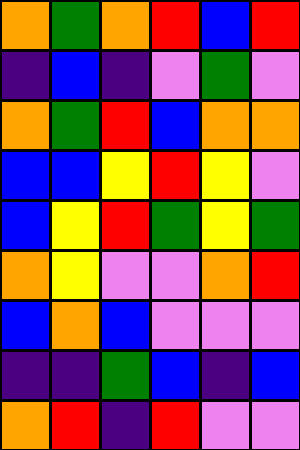[["orange", "green", "orange", "red", "blue", "red"], ["indigo", "blue", "indigo", "violet", "green", "violet"], ["orange", "green", "red", "blue", "orange", "orange"], ["blue", "blue", "yellow", "red", "yellow", "violet"], ["blue", "yellow", "red", "green", "yellow", "green"], ["orange", "yellow", "violet", "violet", "orange", "red"], ["blue", "orange", "blue", "violet", "violet", "violet"], ["indigo", "indigo", "green", "blue", "indigo", "blue"], ["orange", "red", "indigo", "red", "violet", "violet"]]